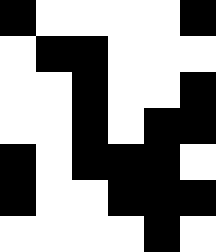[["black", "white", "white", "white", "white", "black"], ["white", "black", "black", "white", "white", "white"], ["white", "white", "black", "white", "white", "black"], ["white", "white", "black", "white", "black", "black"], ["black", "white", "black", "black", "black", "white"], ["black", "white", "white", "black", "black", "black"], ["white", "white", "white", "white", "black", "white"]]